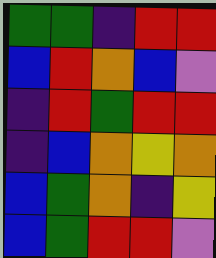[["green", "green", "indigo", "red", "red"], ["blue", "red", "orange", "blue", "violet"], ["indigo", "red", "green", "red", "red"], ["indigo", "blue", "orange", "yellow", "orange"], ["blue", "green", "orange", "indigo", "yellow"], ["blue", "green", "red", "red", "violet"]]